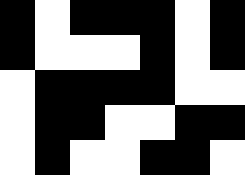[["black", "white", "black", "black", "black", "white", "black"], ["black", "white", "white", "white", "black", "white", "black"], ["white", "black", "black", "black", "black", "white", "white"], ["white", "black", "black", "white", "white", "black", "black"], ["white", "black", "white", "white", "black", "black", "white"]]